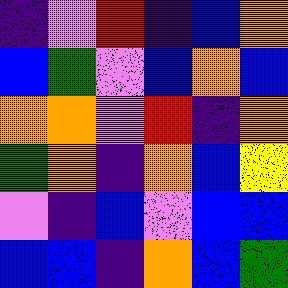[["indigo", "violet", "red", "indigo", "blue", "orange"], ["blue", "green", "violet", "blue", "orange", "blue"], ["orange", "orange", "violet", "red", "indigo", "orange"], ["green", "orange", "indigo", "orange", "blue", "yellow"], ["violet", "indigo", "blue", "violet", "blue", "blue"], ["blue", "blue", "indigo", "orange", "blue", "green"]]